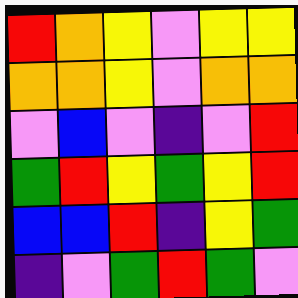[["red", "orange", "yellow", "violet", "yellow", "yellow"], ["orange", "orange", "yellow", "violet", "orange", "orange"], ["violet", "blue", "violet", "indigo", "violet", "red"], ["green", "red", "yellow", "green", "yellow", "red"], ["blue", "blue", "red", "indigo", "yellow", "green"], ["indigo", "violet", "green", "red", "green", "violet"]]